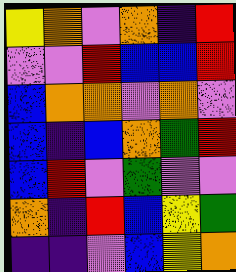[["yellow", "orange", "violet", "orange", "indigo", "red"], ["violet", "violet", "red", "blue", "blue", "red"], ["blue", "orange", "orange", "violet", "orange", "violet"], ["blue", "indigo", "blue", "orange", "green", "red"], ["blue", "red", "violet", "green", "violet", "violet"], ["orange", "indigo", "red", "blue", "yellow", "green"], ["indigo", "indigo", "violet", "blue", "yellow", "orange"]]